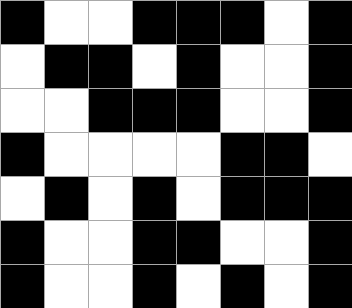[["black", "white", "white", "black", "black", "black", "white", "black"], ["white", "black", "black", "white", "black", "white", "white", "black"], ["white", "white", "black", "black", "black", "white", "white", "black"], ["black", "white", "white", "white", "white", "black", "black", "white"], ["white", "black", "white", "black", "white", "black", "black", "black"], ["black", "white", "white", "black", "black", "white", "white", "black"], ["black", "white", "white", "black", "white", "black", "white", "black"]]